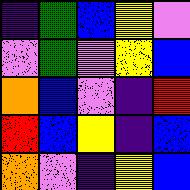[["indigo", "green", "blue", "yellow", "violet"], ["violet", "green", "violet", "yellow", "blue"], ["orange", "blue", "violet", "indigo", "red"], ["red", "blue", "yellow", "indigo", "blue"], ["orange", "violet", "indigo", "yellow", "blue"]]